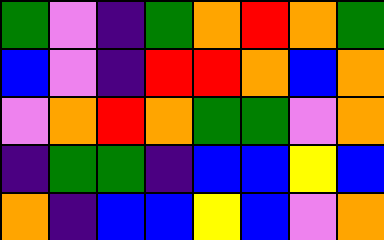[["green", "violet", "indigo", "green", "orange", "red", "orange", "green"], ["blue", "violet", "indigo", "red", "red", "orange", "blue", "orange"], ["violet", "orange", "red", "orange", "green", "green", "violet", "orange"], ["indigo", "green", "green", "indigo", "blue", "blue", "yellow", "blue"], ["orange", "indigo", "blue", "blue", "yellow", "blue", "violet", "orange"]]